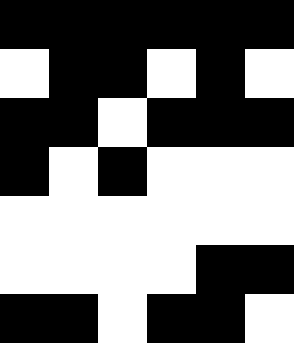[["black", "black", "black", "black", "black", "black"], ["white", "black", "black", "white", "black", "white"], ["black", "black", "white", "black", "black", "black"], ["black", "white", "black", "white", "white", "white"], ["white", "white", "white", "white", "white", "white"], ["white", "white", "white", "white", "black", "black"], ["black", "black", "white", "black", "black", "white"]]